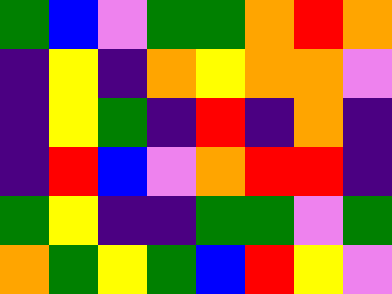[["green", "blue", "violet", "green", "green", "orange", "red", "orange"], ["indigo", "yellow", "indigo", "orange", "yellow", "orange", "orange", "violet"], ["indigo", "yellow", "green", "indigo", "red", "indigo", "orange", "indigo"], ["indigo", "red", "blue", "violet", "orange", "red", "red", "indigo"], ["green", "yellow", "indigo", "indigo", "green", "green", "violet", "green"], ["orange", "green", "yellow", "green", "blue", "red", "yellow", "violet"]]